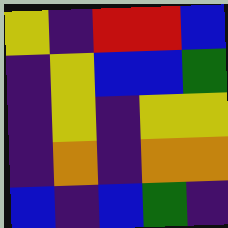[["yellow", "indigo", "red", "red", "blue"], ["indigo", "yellow", "blue", "blue", "green"], ["indigo", "yellow", "indigo", "yellow", "yellow"], ["indigo", "orange", "indigo", "orange", "orange"], ["blue", "indigo", "blue", "green", "indigo"]]